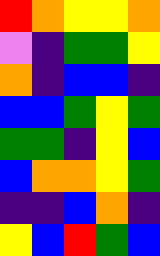[["red", "orange", "yellow", "yellow", "orange"], ["violet", "indigo", "green", "green", "yellow"], ["orange", "indigo", "blue", "blue", "indigo"], ["blue", "blue", "green", "yellow", "green"], ["green", "green", "indigo", "yellow", "blue"], ["blue", "orange", "orange", "yellow", "green"], ["indigo", "indigo", "blue", "orange", "indigo"], ["yellow", "blue", "red", "green", "blue"]]